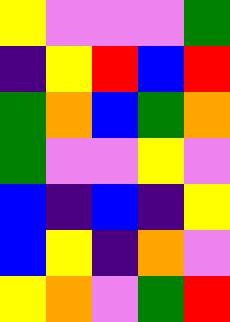[["yellow", "violet", "violet", "violet", "green"], ["indigo", "yellow", "red", "blue", "red"], ["green", "orange", "blue", "green", "orange"], ["green", "violet", "violet", "yellow", "violet"], ["blue", "indigo", "blue", "indigo", "yellow"], ["blue", "yellow", "indigo", "orange", "violet"], ["yellow", "orange", "violet", "green", "red"]]